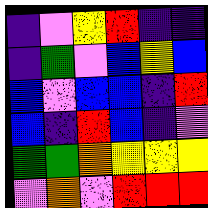[["indigo", "violet", "yellow", "red", "indigo", "indigo"], ["indigo", "green", "violet", "blue", "yellow", "blue"], ["blue", "violet", "blue", "blue", "indigo", "red"], ["blue", "indigo", "red", "blue", "indigo", "violet"], ["green", "green", "orange", "yellow", "yellow", "yellow"], ["violet", "orange", "violet", "red", "red", "red"]]